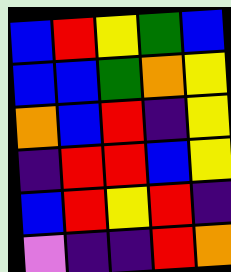[["blue", "red", "yellow", "green", "blue"], ["blue", "blue", "green", "orange", "yellow"], ["orange", "blue", "red", "indigo", "yellow"], ["indigo", "red", "red", "blue", "yellow"], ["blue", "red", "yellow", "red", "indigo"], ["violet", "indigo", "indigo", "red", "orange"]]